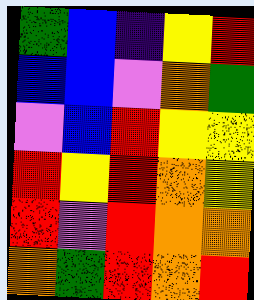[["green", "blue", "indigo", "yellow", "red"], ["blue", "blue", "violet", "orange", "green"], ["violet", "blue", "red", "yellow", "yellow"], ["red", "yellow", "red", "orange", "yellow"], ["red", "violet", "red", "orange", "orange"], ["orange", "green", "red", "orange", "red"]]